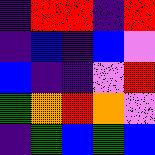[["indigo", "red", "red", "indigo", "red"], ["indigo", "blue", "indigo", "blue", "violet"], ["blue", "indigo", "indigo", "violet", "red"], ["green", "orange", "red", "orange", "violet"], ["indigo", "green", "blue", "green", "blue"]]